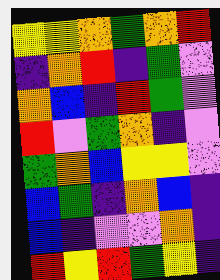[["yellow", "yellow", "orange", "green", "orange", "red"], ["indigo", "orange", "red", "indigo", "green", "violet"], ["orange", "blue", "indigo", "red", "green", "violet"], ["red", "violet", "green", "orange", "indigo", "violet"], ["green", "orange", "blue", "yellow", "yellow", "violet"], ["blue", "green", "indigo", "orange", "blue", "indigo"], ["blue", "indigo", "violet", "violet", "orange", "indigo"], ["red", "yellow", "red", "green", "yellow", "indigo"]]